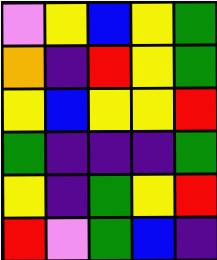[["violet", "yellow", "blue", "yellow", "green"], ["orange", "indigo", "red", "yellow", "green"], ["yellow", "blue", "yellow", "yellow", "red"], ["green", "indigo", "indigo", "indigo", "green"], ["yellow", "indigo", "green", "yellow", "red"], ["red", "violet", "green", "blue", "indigo"]]